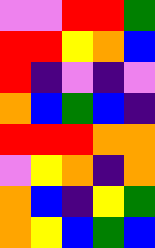[["violet", "violet", "red", "red", "green"], ["red", "red", "yellow", "orange", "blue"], ["red", "indigo", "violet", "indigo", "violet"], ["orange", "blue", "green", "blue", "indigo"], ["red", "red", "red", "orange", "orange"], ["violet", "yellow", "orange", "indigo", "orange"], ["orange", "blue", "indigo", "yellow", "green"], ["orange", "yellow", "blue", "green", "blue"]]